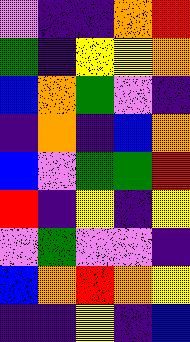[["violet", "indigo", "indigo", "orange", "red"], ["green", "indigo", "yellow", "yellow", "orange"], ["blue", "orange", "green", "violet", "indigo"], ["indigo", "orange", "indigo", "blue", "orange"], ["blue", "violet", "green", "green", "red"], ["red", "indigo", "yellow", "indigo", "yellow"], ["violet", "green", "violet", "violet", "indigo"], ["blue", "orange", "red", "orange", "yellow"], ["indigo", "indigo", "yellow", "indigo", "blue"]]